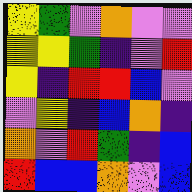[["yellow", "green", "violet", "orange", "violet", "violet"], ["yellow", "yellow", "green", "indigo", "violet", "red"], ["yellow", "indigo", "red", "red", "blue", "violet"], ["violet", "yellow", "indigo", "blue", "orange", "indigo"], ["orange", "violet", "red", "green", "indigo", "blue"], ["red", "blue", "blue", "orange", "violet", "blue"]]